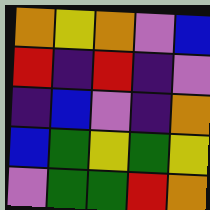[["orange", "yellow", "orange", "violet", "blue"], ["red", "indigo", "red", "indigo", "violet"], ["indigo", "blue", "violet", "indigo", "orange"], ["blue", "green", "yellow", "green", "yellow"], ["violet", "green", "green", "red", "orange"]]